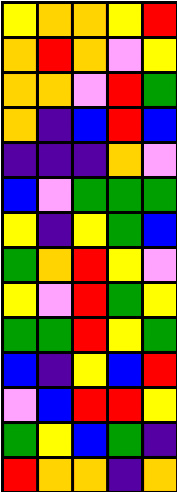[["yellow", "orange", "orange", "yellow", "red"], ["orange", "red", "orange", "violet", "yellow"], ["orange", "orange", "violet", "red", "green"], ["orange", "indigo", "blue", "red", "blue"], ["indigo", "indigo", "indigo", "orange", "violet"], ["blue", "violet", "green", "green", "green"], ["yellow", "indigo", "yellow", "green", "blue"], ["green", "orange", "red", "yellow", "violet"], ["yellow", "violet", "red", "green", "yellow"], ["green", "green", "red", "yellow", "green"], ["blue", "indigo", "yellow", "blue", "red"], ["violet", "blue", "red", "red", "yellow"], ["green", "yellow", "blue", "green", "indigo"], ["red", "orange", "orange", "indigo", "orange"]]